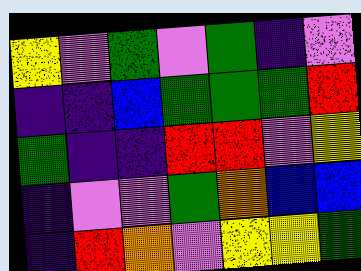[["yellow", "violet", "green", "violet", "green", "indigo", "violet"], ["indigo", "indigo", "blue", "green", "green", "green", "red"], ["green", "indigo", "indigo", "red", "red", "violet", "yellow"], ["indigo", "violet", "violet", "green", "orange", "blue", "blue"], ["indigo", "red", "orange", "violet", "yellow", "yellow", "green"]]